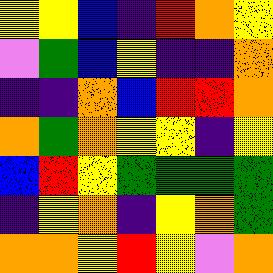[["yellow", "yellow", "blue", "indigo", "red", "orange", "yellow"], ["violet", "green", "blue", "yellow", "indigo", "indigo", "orange"], ["indigo", "indigo", "orange", "blue", "red", "red", "orange"], ["orange", "green", "orange", "yellow", "yellow", "indigo", "yellow"], ["blue", "red", "yellow", "green", "green", "green", "green"], ["indigo", "yellow", "orange", "indigo", "yellow", "orange", "green"], ["orange", "orange", "yellow", "red", "yellow", "violet", "orange"]]